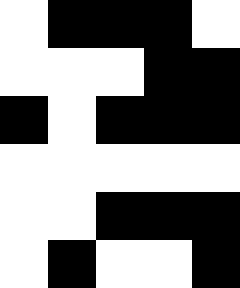[["white", "black", "black", "black", "white"], ["white", "white", "white", "black", "black"], ["black", "white", "black", "black", "black"], ["white", "white", "white", "white", "white"], ["white", "white", "black", "black", "black"], ["white", "black", "white", "white", "black"]]